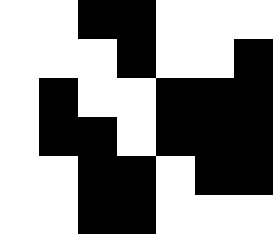[["white", "white", "black", "black", "white", "white", "white"], ["white", "white", "white", "black", "white", "white", "black"], ["white", "black", "white", "white", "black", "black", "black"], ["white", "black", "black", "white", "black", "black", "black"], ["white", "white", "black", "black", "white", "black", "black"], ["white", "white", "black", "black", "white", "white", "white"]]